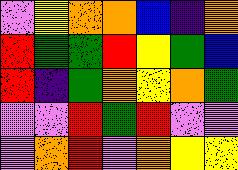[["violet", "yellow", "orange", "orange", "blue", "indigo", "orange"], ["red", "green", "green", "red", "yellow", "green", "blue"], ["red", "indigo", "green", "orange", "yellow", "orange", "green"], ["violet", "violet", "red", "green", "red", "violet", "violet"], ["violet", "orange", "red", "violet", "orange", "yellow", "yellow"]]